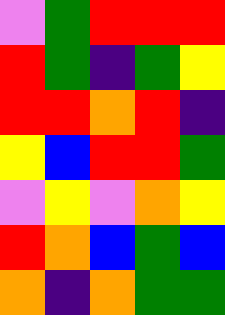[["violet", "green", "red", "red", "red"], ["red", "green", "indigo", "green", "yellow"], ["red", "red", "orange", "red", "indigo"], ["yellow", "blue", "red", "red", "green"], ["violet", "yellow", "violet", "orange", "yellow"], ["red", "orange", "blue", "green", "blue"], ["orange", "indigo", "orange", "green", "green"]]